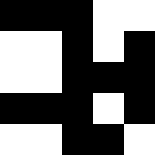[["black", "black", "black", "white", "white"], ["white", "white", "black", "white", "black"], ["white", "white", "black", "black", "black"], ["black", "black", "black", "white", "black"], ["white", "white", "black", "black", "white"]]